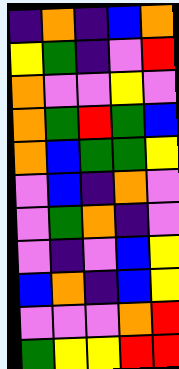[["indigo", "orange", "indigo", "blue", "orange"], ["yellow", "green", "indigo", "violet", "red"], ["orange", "violet", "violet", "yellow", "violet"], ["orange", "green", "red", "green", "blue"], ["orange", "blue", "green", "green", "yellow"], ["violet", "blue", "indigo", "orange", "violet"], ["violet", "green", "orange", "indigo", "violet"], ["violet", "indigo", "violet", "blue", "yellow"], ["blue", "orange", "indigo", "blue", "yellow"], ["violet", "violet", "violet", "orange", "red"], ["green", "yellow", "yellow", "red", "red"]]